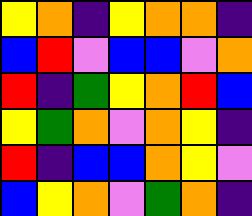[["yellow", "orange", "indigo", "yellow", "orange", "orange", "indigo"], ["blue", "red", "violet", "blue", "blue", "violet", "orange"], ["red", "indigo", "green", "yellow", "orange", "red", "blue"], ["yellow", "green", "orange", "violet", "orange", "yellow", "indigo"], ["red", "indigo", "blue", "blue", "orange", "yellow", "violet"], ["blue", "yellow", "orange", "violet", "green", "orange", "indigo"]]